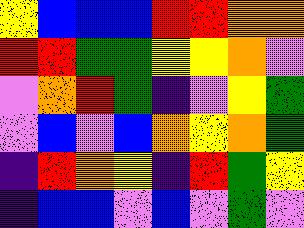[["yellow", "blue", "blue", "blue", "red", "red", "orange", "orange"], ["red", "red", "green", "green", "yellow", "yellow", "orange", "violet"], ["violet", "orange", "red", "green", "indigo", "violet", "yellow", "green"], ["violet", "blue", "violet", "blue", "orange", "yellow", "orange", "green"], ["indigo", "red", "orange", "yellow", "indigo", "red", "green", "yellow"], ["indigo", "blue", "blue", "violet", "blue", "violet", "green", "violet"]]